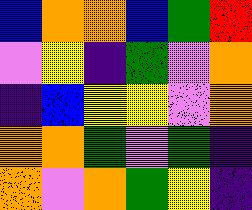[["blue", "orange", "orange", "blue", "green", "red"], ["violet", "yellow", "indigo", "green", "violet", "orange"], ["indigo", "blue", "yellow", "yellow", "violet", "orange"], ["orange", "orange", "green", "violet", "green", "indigo"], ["orange", "violet", "orange", "green", "yellow", "indigo"]]